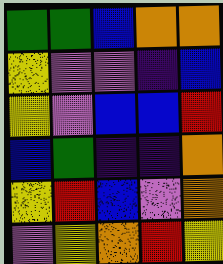[["green", "green", "blue", "orange", "orange"], ["yellow", "violet", "violet", "indigo", "blue"], ["yellow", "violet", "blue", "blue", "red"], ["blue", "green", "indigo", "indigo", "orange"], ["yellow", "red", "blue", "violet", "orange"], ["violet", "yellow", "orange", "red", "yellow"]]